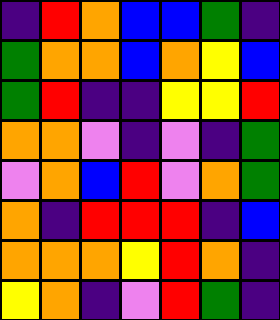[["indigo", "red", "orange", "blue", "blue", "green", "indigo"], ["green", "orange", "orange", "blue", "orange", "yellow", "blue"], ["green", "red", "indigo", "indigo", "yellow", "yellow", "red"], ["orange", "orange", "violet", "indigo", "violet", "indigo", "green"], ["violet", "orange", "blue", "red", "violet", "orange", "green"], ["orange", "indigo", "red", "red", "red", "indigo", "blue"], ["orange", "orange", "orange", "yellow", "red", "orange", "indigo"], ["yellow", "orange", "indigo", "violet", "red", "green", "indigo"]]